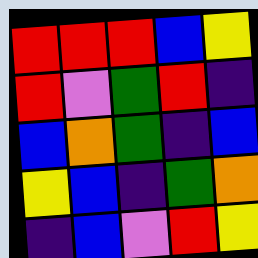[["red", "red", "red", "blue", "yellow"], ["red", "violet", "green", "red", "indigo"], ["blue", "orange", "green", "indigo", "blue"], ["yellow", "blue", "indigo", "green", "orange"], ["indigo", "blue", "violet", "red", "yellow"]]